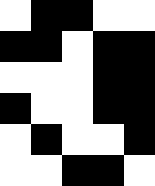[["white", "black", "black", "white", "white"], ["black", "black", "white", "black", "black"], ["white", "white", "white", "black", "black"], ["black", "white", "white", "black", "black"], ["white", "black", "white", "white", "black"], ["white", "white", "black", "black", "white"]]